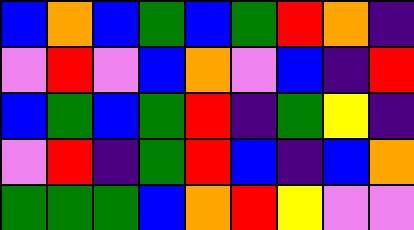[["blue", "orange", "blue", "green", "blue", "green", "red", "orange", "indigo"], ["violet", "red", "violet", "blue", "orange", "violet", "blue", "indigo", "red"], ["blue", "green", "blue", "green", "red", "indigo", "green", "yellow", "indigo"], ["violet", "red", "indigo", "green", "red", "blue", "indigo", "blue", "orange"], ["green", "green", "green", "blue", "orange", "red", "yellow", "violet", "violet"]]